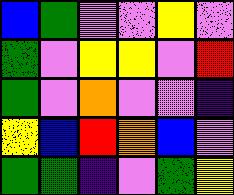[["blue", "green", "violet", "violet", "yellow", "violet"], ["green", "violet", "yellow", "yellow", "violet", "red"], ["green", "violet", "orange", "violet", "violet", "indigo"], ["yellow", "blue", "red", "orange", "blue", "violet"], ["green", "green", "indigo", "violet", "green", "yellow"]]